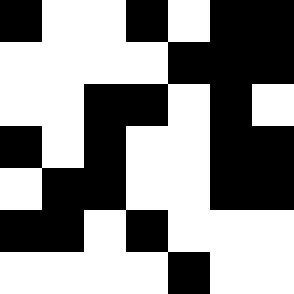[["black", "white", "white", "black", "white", "black", "black"], ["white", "white", "white", "white", "black", "black", "black"], ["white", "white", "black", "black", "white", "black", "white"], ["black", "white", "black", "white", "white", "black", "black"], ["white", "black", "black", "white", "white", "black", "black"], ["black", "black", "white", "black", "white", "white", "white"], ["white", "white", "white", "white", "black", "white", "white"]]